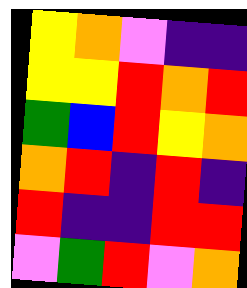[["yellow", "orange", "violet", "indigo", "indigo"], ["yellow", "yellow", "red", "orange", "red"], ["green", "blue", "red", "yellow", "orange"], ["orange", "red", "indigo", "red", "indigo"], ["red", "indigo", "indigo", "red", "red"], ["violet", "green", "red", "violet", "orange"]]